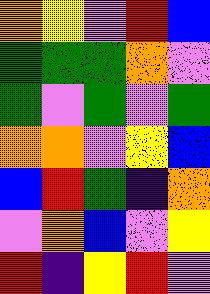[["orange", "yellow", "violet", "red", "blue"], ["green", "green", "green", "orange", "violet"], ["green", "violet", "green", "violet", "green"], ["orange", "orange", "violet", "yellow", "blue"], ["blue", "red", "green", "indigo", "orange"], ["violet", "orange", "blue", "violet", "yellow"], ["red", "indigo", "yellow", "red", "violet"]]